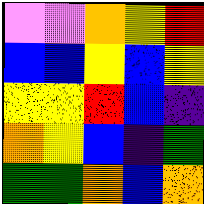[["violet", "violet", "orange", "yellow", "red"], ["blue", "blue", "yellow", "blue", "yellow"], ["yellow", "yellow", "red", "blue", "indigo"], ["orange", "yellow", "blue", "indigo", "green"], ["green", "green", "orange", "blue", "orange"]]